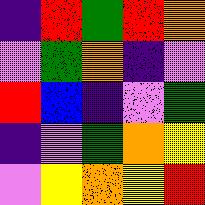[["indigo", "red", "green", "red", "orange"], ["violet", "green", "orange", "indigo", "violet"], ["red", "blue", "indigo", "violet", "green"], ["indigo", "violet", "green", "orange", "yellow"], ["violet", "yellow", "orange", "yellow", "red"]]